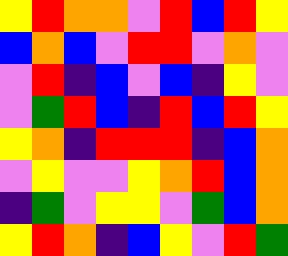[["yellow", "red", "orange", "orange", "violet", "red", "blue", "red", "yellow"], ["blue", "orange", "blue", "violet", "red", "red", "violet", "orange", "violet"], ["violet", "red", "indigo", "blue", "violet", "blue", "indigo", "yellow", "violet"], ["violet", "green", "red", "blue", "indigo", "red", "blue", "red", "yellow"], ["yellow", "orange", "indigo", "red", "red", "red", "indigo", "blue", "orange"], ["violet", "yellow", "violet", "violet", "yellow", "orange", "red", "blue", "orange"], ["indigo", "green", "violet", "yellow", "yellow", "violet", "green", "blue", "orange"], ["yellow", "red", "orange", "indigo", "blue", "yellow", "violet", "red", "green"]]